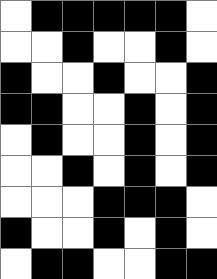[["white", "black", "black", "black", "black", "black", "white"], ["white", "white", "black", "white", "white", "black", "white"], ["black", "white", "white", "black", "white", "white", "black"], ["black", "black", "white", "white", "black", "white", "black"], ["white", "black", "white", "white", "black", "white", "black"], ["white", "white", "black", "white", "black", "white", "black"], ["white", "white", "white", "black", "black", "black", "white"], ["black", "white", "white", "black", "white", "black", "white"], ["white", "black", "black", "white", "white", "black", "black"]]